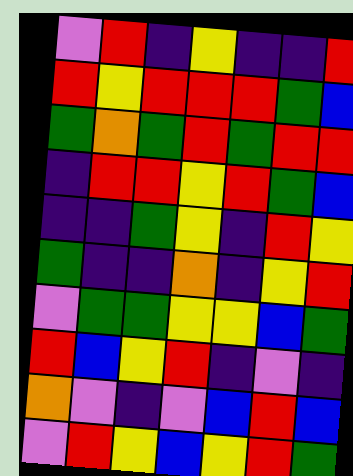[["violet", "red", "indigo", "yellow", "indigo", "indigo", "red"], ["red", "yellow", "red", "red", "red", "green", "blue"], ["green", "orange", "green", "red", "green", "red", "red"], ["indigo", "red", "red", "yellow", "red", "green", "blue"], ["indigo", "indigo", "green", "yellow", "indigo", "red", "yellow"], ["green", "indigo", "indigo", "orange", "indigo", "yellow", "red"], ["violet", "green", "green", "yellow", "yellow", "blue", "green"], ["red", "blue", "yellow", "red", "indigo", "violet", "indigo"], ["orange", "violet", "indigo", "violet", "blue", "red", "blue"], ["violet", "red", "yellow", "blue", "yellow", "red", "green"]]